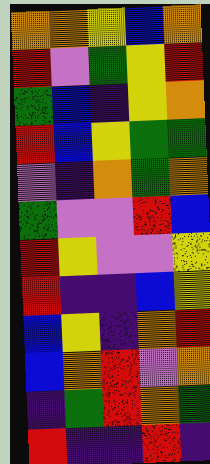[["orange", "orange", "yellow", "blue", "orange"], ["red", "violet", "green", "yellow", "red"], ["green", "blue", "indigo", "yellow", "orange"], ["red", "blue", "yellow", "green", "green"], ["violet", "indigo", "orange", "green", "orange"], ["green", "violet", "violet", "red", "blue"], ["red", "yellow", "violet", "violet", "yellow"], ["red", "indigo", "indigo", "blue", "yellow"], ["blue", "yellow", "indigo", "orange", "red"], ["blue", "orange", "red", "violet", "orange"], ["indigo", "green", "red", "orange", "green"], ["red", "indigo", "indigo", "red", "indigo"]]